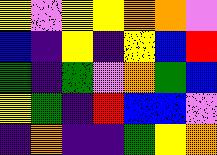[["yellow", "violet", "yellow", "yellow", "orange", "orange", "violet"], ["blue", "indigo", "yellow", "indigo", "yellow", "blue", "red"], ["green", "indigo", "green", "violet", "orange", "green", "blue"], ["yellow", "green", "indigo", "red", "blue", "blue", "violet"], ["indigo", "orange", "indigo", "indigo", "green", "yellow", "orange"]]